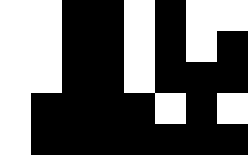[["white", "white", "black", "black", "white", "black", "white", "white"], ["white", "white", "black", "black", "white", "black", "white", "black"], ["white", "white", "black", "black", "white", "black", "black", "black"], ["white", "black", "black", "black", "black", "white", "black", "white"], ["white", "black", "black", "black", "black", "black", "black", "black"]]